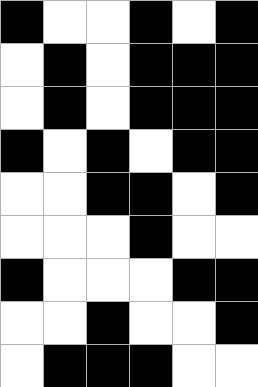[["black", "white", "white", "black", "white", "black"], ["white", "black", "white", "black", "black", "black"], ["white", "black", "white", "black", "black", "black"], ["black", "white", "black", "white", "black", "black"], ["white", "white", "black", "black", "white", "black"], ["white", "white", "white", "black", "white", "white"], ["black", "white", "white", "white", "black", "black"], ["white", "white", "black", "white", "white", "black"], ["white", "black", "black", "black", "white", "white"]]